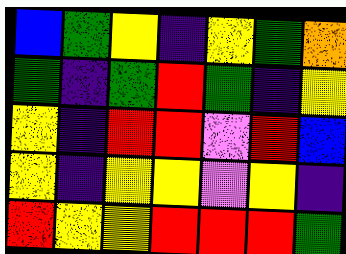[["blue", "green", "yellow", "indigo", "yellow", "green", "orange"], ["green", "indigo", "green", "red", "green", "indigo", "yellow"], ["yellow", "indigo", "red", "red", "violet", "red", "blue"], ["yellow", "indigo", "yellow", "yellow", "violet", "yellow", "indigo"], ["red", "yellow", "yellow", "red", "red", "red", "green"]]